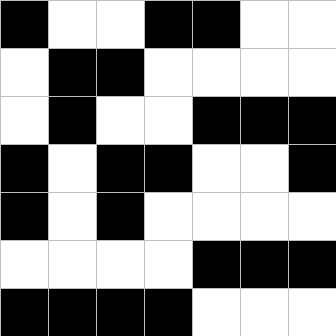[["black", "white", "white", "black", "black", "white", "white"], ["white", "black", "black", "white", "white", "white", "white"], ["white", "black", "white", "white", "black", "black", "black"], ["black", "white", "black", "black", "white", "white", "black"], ["black", "white", "black", "white", "white", "white", "white"], ["white", "white", "white", "white", "black", "black", "black"], ["black", "black", "black", "black", "white", "white", "white"]]